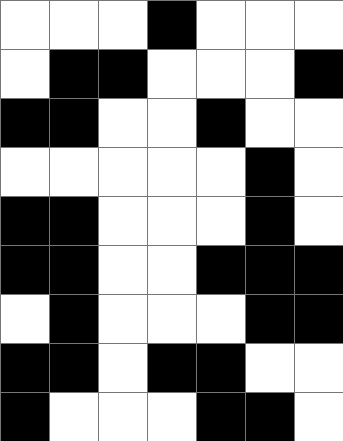[["white", "white", "white", "black", "white", "white", "white"], ["white", "black", "black", "white", "white", "white", "black"], ["black", "black", "white", "white", "black", "white", "white"], ["white", "white", "white", "white", "white", "black", "white"], ["black", "black", "white", "white", "white", "black", "white"], ["black", "black", "white", "white", "black", "black", "black"], ["white", "black", "white", "white", "white", "black", "black"], ["black", "black", "white", "black", "black", "white", "white"], ["black", "white", "white", "white", "black", "black", "white"]]